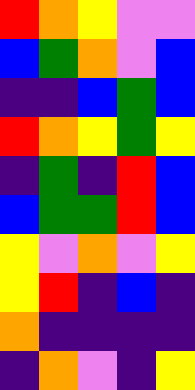[["red", "orange", "yellow", "violet", "violet"], ["blue", "green", "orange", "violet", "blue"], ["indigo", "indigo", "blue", "green", "blue"], ["red", "orange", "yellow", "green", "yellow"], ["indigo", "green", "indigo", "red", "blue"], ["blue", "green", "green", "red", "blue"], ["yellow", "violet", "orange", "violet", "yellow"], ["yellow", "red", "indigo", "blue", "indigo"], ["orange", "indigo", "indigo", "indigo", "indigo"], ["indigo", "orange", "violet", "indigo", "yellow"]]